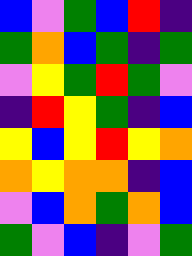[["blue", "violet", "green", "blue", "red", "indigo"], ["green", "orange", "blue", "green", "indigo", "green"], ["violet", "yellow", "green", "red", "green", "violet"], ["indigo", "red", "yellow", "green", "indigo", "blue"], ["yellow", "blue", "yellow", "red", "yellow", "orange"], ["orange", "yellow", "orange", "orange", "indigo", "blue"], ["violet", "blue", "orange", "green", "orange", "blue"], ["green", "violet", "blue", "indigo", "violet", "green"]]